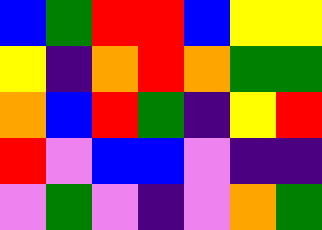[["blue", "green", "red", "red", "blue", "yellow", "yellow"], ["yellow", "indigo", "orange", "red", "orange", "green", "green"], ["orange", "blue", "red", "green", "indigo", "yellow", "red"], ["red", "violet", "blue", "blue", "violet", "indigo", "indigo"], ["violet", "green", "violet", "indigo", "violet", "orange", "green"]]